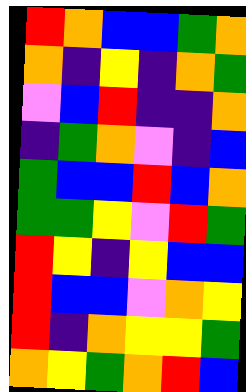[["red", "orange", "blue", "blue", "green", "orange"], ["orange", "indigo", "yellow", "indigo", "orange", "green"], ["violet", "blue", "red", "indigo", "indigo", "orange"], ["indigo", "green", "orange", "violet", "indigo", "blue"], ["green", "blue", "blue", "red", "blue", "orange"], ["green", "green", "yellow", "violet", "red", "green"], ["red", "yellow", "indigo", "yellow", "blue", "blue"], ["red", "blue", "blue", "violet", "orange", "yellow"], ["red", "indigo", "orange", "yellow", "yellow", "green"], ["orange", "yellow", "green", "orange", "red", "blue"]]